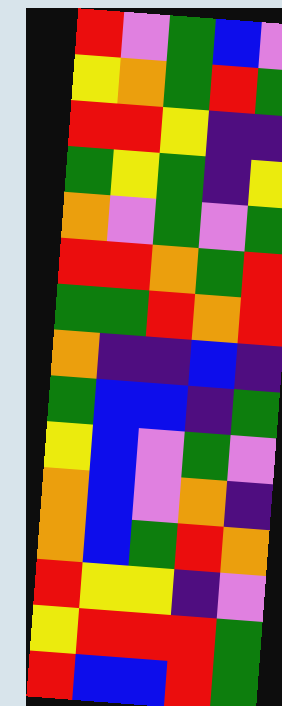[["red", "violet", "green", "blue", "violet"], ["yellow", "orange", "green", "red", "green"], ["red", "red", "yellow", "indigo", "indigo"], ["green", "yellow", "green", "indigo", "yellow"], ["orange", "violet", "green", "violet", "green"], ["red", "red", "orange", "green", "red"], ["green", "green", "red", "orange", "red"], ["orange", "indigo", "indigo", "blue", "indigo"], ["green", "blue", "blue", "indigo", "green"], ["yellow", "blue", "violet", "green", "violet"], ["orange", "blue", "violet", "orange", "indigo"], ["orange", "blue", "green", "red", "orange"], ["red", "yellow", "yellow", "indigo", "violet"], ["yellow", "red", "red", "red", "green"], ["red", "blue", "blue", "red", "green"]]